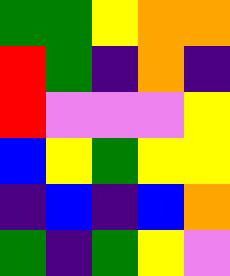[["green", "green", "yellow", "orange", "orange"], ["red", "green", "indigo", "orange", "indigo"], ["red", "violet", "violet", "violet", "yellow"], ["blue", "yellow", "green", "yellow", "yellow"], ["indigo", "blue", "indigo", "blue", "orange"], ["green", "indigo", "green", "yellow", "violet"]]